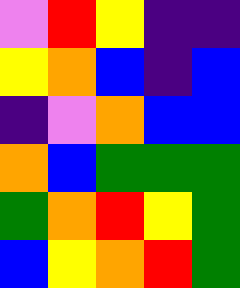[["violet", "red", "yellow", "indigo", "indigo"], ["yellow", "orange", "blue", "indigo", "blue"], ["indigo", "violet", "orange", "blue", "blue"], ["orange", "blue", "green", "green", "green"], ["green", "orange", "red", "yellow", "green"], ["blue", "yellow", "orange", "red", "green"]]